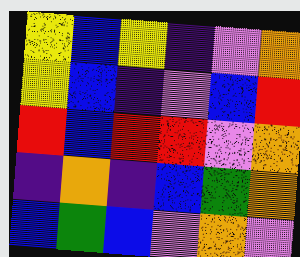[["yellow", "blue", "yellow", "indigo", "violet", "orange"], ["yellow", "blue", "indigo", "violet", "blue", "red"], ["red", "blue", "red", "red", "violet", "orange"], ["indigo", "orange", "indigo", "blue", "green", "orange"], ["blue", "green", "blue", "violet", "orange", "violet"]]